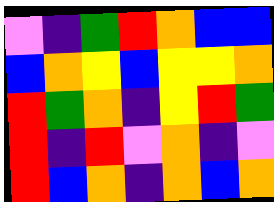[["violet", "indigo", "green", "red", "orange", "blue", "blue"], ["blue", "orange", "yellow", "blue", "yellow", "yellow", "orange"], ["red", "green", "orange", "indigo", "yellow", "red", "green"], ["red", "indigo", "red", "violet", "orange", "indigo", "violet"], ["red", "blue", "orange", "indigo", "orange", "blue", "orange"]]